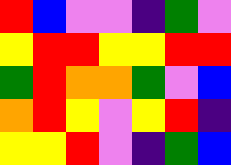[["red", "blue", "violet", "violet", "indigo", "green", "violet"], ["yellow", "red", "red", "yellow", "yellow", "red", "red"], ["green", "red", "orange", "orange", "green", "violet", "blue"], ["orange", "red", "yellow", "violet", "yellow", "red", "indigo"], ["yellow", "yellow", "red", "violet", "indigo", "green", "blue"]]